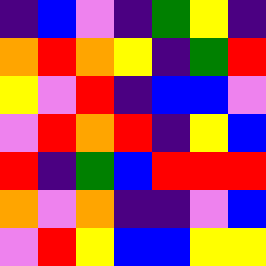[["indigo", "blue", "violet", "indigo", "green", "yellow", "indigo"], ["orange", "red", "orange", "yellow", "indigo", "green", "red"], ["yellow", "violet", "red", "indigo", "blue", "blue", "violet"], ["violet", "red", "orange", "red", "indigo", "yellow", "blue"], ["red", "indigo", "green", "blue", "red", "red", "red"], ["orange", "violet", "orange", "indigo", "indigo", "violet", "blue"], ["violet", "red", "yellow", "blue", "blue", "yellow", "yellow"]]